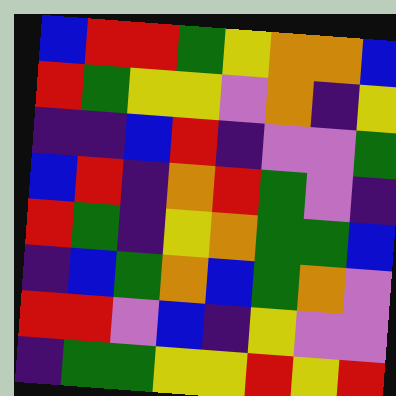[["blue", "red", "red", "green", "yellow", "orange", "orange", "blue"], ["red", "green", "yellow", "yellow", "violet", "orange", "indigo", "yellow"], ["indigo", "indigo", "blue", "red", "indigo", "violet", "violet", "green"], ["blue", "red", "indigo", "orange", "red", "green", "violet", "indigo"], ["red", "green", "indigo", "yellow", "orange", "green", "green", "blue"], ["indigo", "blue", "green", "orange", "blue", "green", "orange", "violet"], ["red", "red", "violet", "blue", "indigo", "yellow", "violet", "violet"], ["indigo", "green", "green", "yellow", "yellow", "red", "yellow", "red"]]